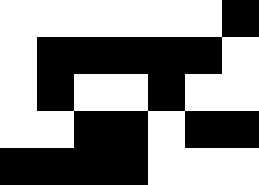[["white", "white", "white", "white", "white", "white", "black"], ["white", "black", "black", "black", "black", "black", "white"], ["white", "black", "white", "white", "black", "white", "white"], ["white", "white", "black", "black", "white", "black", "black"], ["black", "black", "black", "black", "white", "white", "white"]]